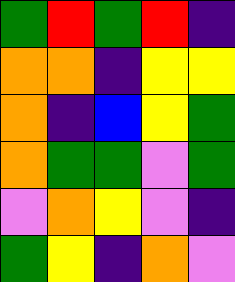[["green", "red", "green", "red", "indigo"], ["orange", "orange", "indigo", "yellow", "yellow"], ["orange", "indigo", "blue", "yellow", "green"], ["orange", "green", "green", "violet", "green"], ["violet", "orange", "yellow", "violet", "indigo"], ["green", "yellow", "indigo", "orange", "violet"]]